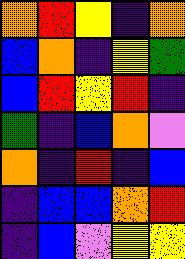[["orange", "red", "yellow", "indigo", "orange"], ["blue", "orange", "indigo", "yellow", "green"], ["blue", "red", "yellow", "red", "indigo"], ["green", "indigo", "blue", "orange", "violet"], ["orange", "indigo", "red", "indigo", "blue"], ["indigo", "blue", "blue", "orange", "red"], ["indigo", "blue", "violet", "yellow", "yellow"]]